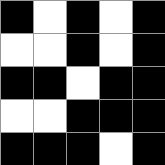[["black", "white", "black", "white", "black"], ["white", "white", "black", "white", "black"], ["black", "black", "white", "black", "black"], ["white", "white", "black", "black", "black"], ["black", "black", "black", "white", "black"]]